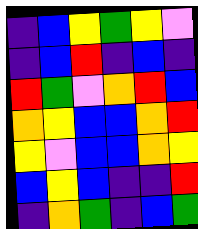[["indigo", "blue", "yellow", "green", "yellow", "violet"], ["indigo", "blue", "red", "indigo", "blue", "indigo"], ["red", "green", "violet", "orange", "red", "blue"], ["orange", "yellow", "blue", "blue", "orange", "red"], ["yellow", "violet", "blue", "blue", "orange", "yellow"], ["blue", "yellow", "blue", "indigo", "indigo", "red"], ["indigo", "orange", "green", "indigo", "blue", "green"]]